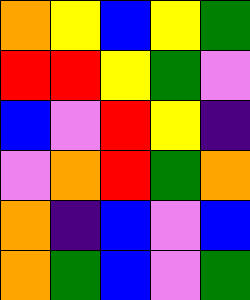[["orange", "yellow", "blue", "yellow", "green"], ["red", "red", "yellow", "green", "violet"], ["blue", "violet", "red", "yellow", "indigo"], ["violet", "orange", "red", "green", "orange"], ["orange", "indigo", "blue", "violet", "blue"], ["orange", "green", "blue", "violet", "green"]]